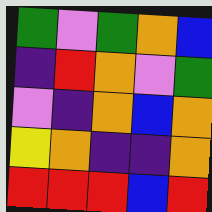[["green", "violet", "green", "orange", "blue"], ["indigo", "red", "orange", "violet", "green"], ["violet", "indigo", "orange", "blue", "orange"], ["yellow", "orange", "indigo", "indigo", "orange"], ["red", "red", "red", "blue", "red"]]